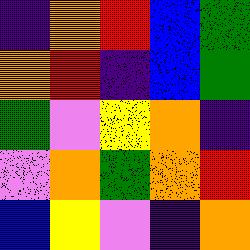[["indigo", "orange", "red", "blue", "green"], ["orange", "red", "indigo", "blue", "green"], ["green", "violet", "yellow", "orange", "indigo"], ["violet", "orange", "green", "orange", "red"], ["blue", "yellow", "violet", "indigo", "orange"]]